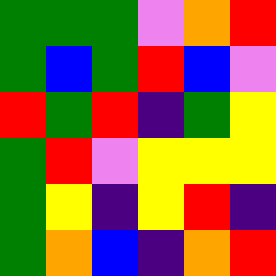[["green", "green", "green", "violet", "orange", "red"], ["green", "blue", "green", "red", "blue", "violet"], ["red", "green", "red", "indigo", "green", "yellow"], ["green", "red", "violet", "yellow", "yellow", "yellow"], ["green", "yellow", "indigo", "yellow", "red", "indigo"], ["green", "orange", "blue", "indigo", "orange", "red"]]